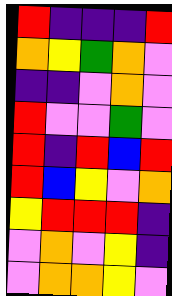[["red", "indigo", "indigo", "indigo", "red"], ["orange", "yellow", "green", "orange", "violet"], ["indigo", "indigo", "violet", "orange", "violet"], ["red", "violet", "violet", "green", "violet"], ["red", "indigo", "red", "blue", "red"], ["red", "blue", "yellow", "violet", "orange"], ["yellow", "red", "red", "red", "indigo"], ["violet", "orange", "violet", "yellow", "indigo"], ["violet", "orange", "orange", "yellow", "violet"]]